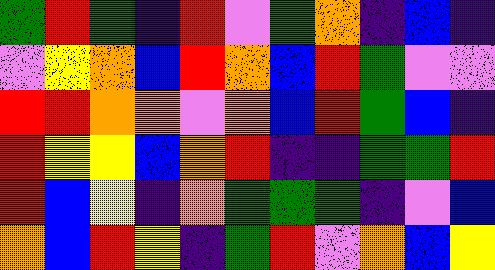[["green", "red", "green", "indigo", "red", "violet", "green", "orange", "indigo", "blue", "indigo"], ["violet", "yellow", "orange", "blue", "red", "orange", "blue", "red", "green", "violet", "violet"], ["red", "red", "orange", "orange", "violet", "orange", "blue", "red", "green", "blue", "indigo"], ["red", "yellow", "yellow", "blue", "orange", "red", "indigo", "indigo", "green", "green", "red"], ["red", "blue", "yellow", "indigo", "orange", "green", "green", "green", "indigo", "violet", "blue"], ["orange", "blue", "red", "yellow", "indigo", "green", "red", "violet", "orange", "blue", "yellow"]]